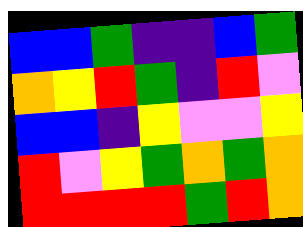[["blue", "blue", "green", "indigo", "indigo", "blue", "green"], ["orange", "yellow", "red", "green", "indigo", "red", "violet"], ["blue", "blue", "indigo", "yellow", "violet", "violet", "yellow"], ["red", "violet", "yellow", "green", "orange", "green", "orange"], ["red", "red", "red", "red", "green", "red", "orange"]]